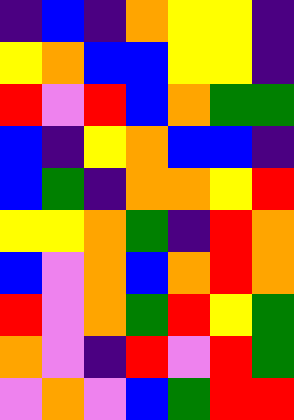[["indigo", "blue", "indigo", "orange", "yellow", "yellow", "indigo"], ["yellow", "orange", "blue", "blue", "yellow", "yellow", "indigo"], ["red", "violet", "red", "blue", "orange", "green", "green"], ["blue", "indigo", "yellow", "orange", "blue", "blue", "indigo"], ["blue", "green", "indigo", "orange", "orange", "yellow", "red"], ["yellow", "yellow", "orange", "green", "indigo", "red", "orange"], ["blue", "violet", "orange", "blue", "orange", "red", "orange"], ["red", "violet", "orange", "green", "red", "yellow", "green"], ["orange", "violet", "indigo", "red", "violet", "red", "green"], ["violet", "orange", "violet", "blue", "green", "red", "red"]]